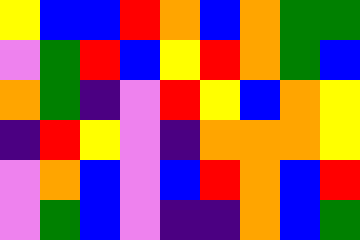[["yellow", "blue", "blue", "red", "orange", "blue", "orange", "green", "green"], ["violet", "green", "red", "blue", "yellow", "red", "orange", "green", "blue"], ["orange", "green", "indigo", "violet", "red", "yellow", "blue", "orange", "yellow"], ["indigo", "red", "yellow", "violet", "indigo", "orange", "orange", "orange", "yellow"], ["violet", "orange", "blue", "violet", "blue", "red", "orange", "blue", "red"], ["violet", "green", "blue", "violet", "indigo", "indigo", "orange", "blue", "green"]]